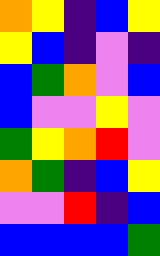[["orange", "yellow", "indigo", "blue", "yellow"], ["yellow", "blue", "indigo", "violet", "indigo"], ["blue", "green", "orange", "violet", "blue"], ["blue", "violet", "violet", "yellow", "violet"], ["green", "yellow", "orange", "red", "violet"], ["orange", "green", "indigo", "blue", "yellow"], ["violet", "violet", "red", "indigo", "blue"], ["blue", "blue", "blue", "blue", "green"]]